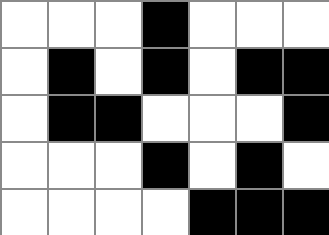[["white", "white", "white", "black", "white", "white", "white"], ["white", "black", "white", "black", "white", "black", "black"], ["white", "black", "black", "white", "white", "white", "black"], ["white", "white", "white", "black", "white", "black", "white"], ["white", "white", "white", "white", "black", "black", "black"]]